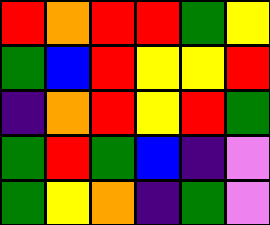[["red", "orange", "red", "red", "green", "yellow"], ["green", "blue", "red", "yellow", "yellow", "red"], ["indigo", "orange", "red", "yellow", "red", "green"], ["green", "red", "green", "blue", "indigo", "violet"], ["green", "yellow", "orange", "indigo", "green", "violet"]]